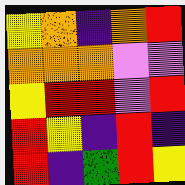[["yellow", "orange", "indigo", "orange", "red"], ["orange", "orange", "orange", "violet", "violet"], ["yellow", "red", "red", "violet", "red"], ["red", "yellow", "indigo", "red", "indigo"], ["red", "indigo", "green", "red", "yellow"]]